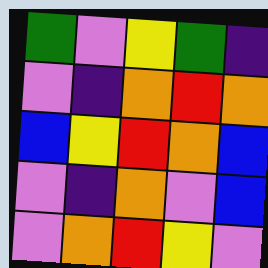[["green", "violet", "yellow", "green", "indigo"], ["violet", "indigo", "orange", "red", "orange"], ["blue", "yellow", "red", "orange", "blue"], ["violet", "indigo", "orange", "violet", "blue"], ["violet", "orange", "red", "yellow", "violet"]]